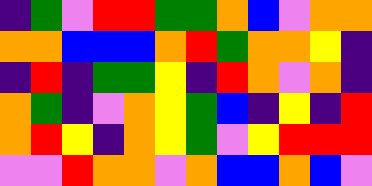[["indigo", "green", "violet", "red", "red", "green", "green", "orange", "blue", "violet", "orange", "orange"], ["orange", "orange", "blue", "blue", "blue", "orange", "red", "green", "orange", "orange", "yellow", "indigo"], ["indigo", "red", "indigo", "green", "green", "yellow", "indigo", "red", "orange", "violet", "orange", "indigo"], ["orange", "green", "indigo", "violet", "orange", "yellow", "green", "blue", "indigo", "yellow", "indigo", "red"], ["orange", "red", "yellow", "indigo", "orange", "yellow", "green", "violet", "yellow", "red", "red", "red"], ["violet", "violet", "red", "orange", "orange", "violet", "orange", "blue", "blue", "orange", "blue", "violet"]]